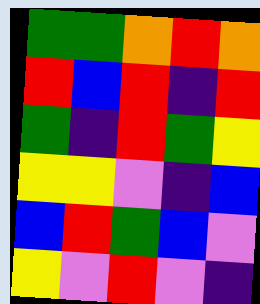[["green", "green", "orange", "red", "orange"], ["red", "blue", "red", "indigo", "red"], ["green", "indigo", "red", "green", "yellow"], ["yellow", "yellow", "violet", "indigo", "blue"], ["blue", "red", "green", "blue", "violet"], ["yellow", "violet", "red", "violet", "indigo"]]